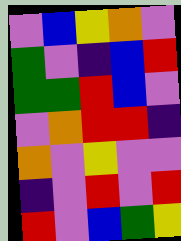[["violet", "blue", "yellow", "orange", "violet"], ["green", "violet", "indigo", "blue", "red"], ["green", "green", "red", "blue", "violet"], ["violet", "orange", "red", "red", "indigo"], ["orange", "violet", "yellow", "violet", "violet"], ["indigo", "violet", "red", "violet", "red"], ["red", "violet", "blue", "green", "yellow"]]